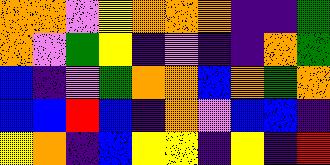[["orange", "orange", "violet", "yellow", "orange", "orange", "orange", "indigo", "indigo", "green"], ["orange", "violet", "green", "yellow", "indigo", "violet", "indigo", "indigo", "orange", "green"], ["blue", "indigo", "violet", "green", "orange", "orange", "blue", "orange", "green", "orange"], ["blue", "blue", "red", "blue", "indigo", "orange", "violet", "blue", "blue", "indigo"], ["yellow", "orange", "indigo", "blue", "yellow", "yellow", "indigo", "yellow", "indigo", "red"]]